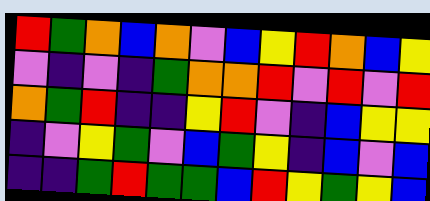[["red", "green", "orange", "blue", "orange", "violet", "blue", "yellow", "red", "orange", "blue", "yellow"], ["violet", "indigo", "violet", "indigo", "green", "orange", "orange", "red", "violet", "red", "violet", "red"], ["orange", "green", "red", "indigo", "indigo", "yellow", "red", "violet", "indigo", "blue", "yellow", "yellow"], ["indigo", "violet", "yellow", "green", "violet", "blue", "green", "yellow", "indigo", "blue", "violet", "blue"], ["indigo", "indigo", "green", "red", "green", "green", "blue", "red", "yellow", "green", "yellow", "blue"]]